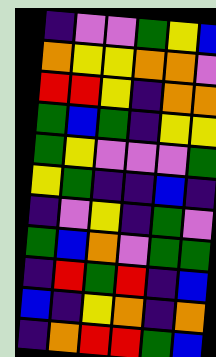[["indigo", "violet", "violet", "green", "yellow", "blue"], ["orange", "yellow", "yellow", "orange", "orange", "violet"], ["red", "red", "yellow", "indigo", "orange", "orange"], ["green", "blue", "green", "indigo", "yellow", "yellow"], ["green", "yellow", "violet", "violet", "violet", "green"], ["yellow", "green", "indigo", "indigo", "blue", "indigo"], ["indigo", "violet", "yellow", "indigo", "green", "violet"], ["green", "blue", "orange", "violet", "green", "green"], ["indigo", "red", "green", "red", "indigo", "blue"], ["blue", "indigo", "yellow", "orange", "indigo", "orange"], ["indigo", "orange", "red", "red", "green", "blue"]]